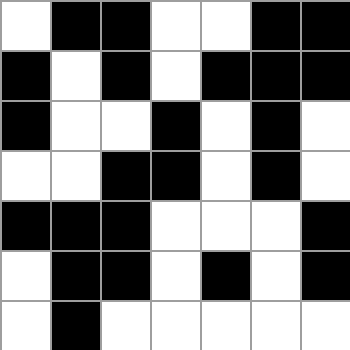[["white", "black", "black", "white", "white", "black", "black"], ["black", "white", "black", "white", "black", "black", "black"], ["black", "white", "white", "black", "white", "black", "white"], ["white", "white", "black", "black", "white", "black", "white"], ["black", "black", "black", "white", "white", "white", "black"], ["white", "black", "black", "white", "black", "white", "black"], ["white", "black", "white", "white", "white", "white", "white"]]